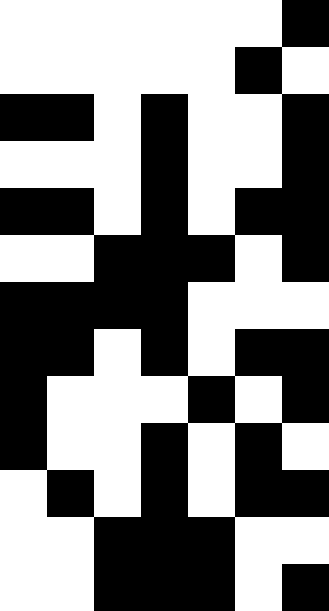[["white", "white", "white", "white", "white", "white", "black"], ["white", "white", "white", "white", "white", "black", "white"], ["black", "black", "white", "black", "white", "white", "black"], ["white", "white", "white", "black", "white", "white", "black"], ["black", "black", "white", "black", "white", "black", "black"], ["white", "white", "black", "black", "black", "white", "black"], ["black", "black", "black", "black", "white", "white", "white"], ["black", "black", "white", "black", "white", "black", "black"], ["black", "white", "white", "white", "black", "white", "black"], ["black", "white", "white", "black", "white", "black", "white"], ["white", "black", "white", "black", "white", "black", "black"], ["white", "white", "black", "black", "black", "white", "white"], ["white", "white", "black", "black", "black", "white", "black"]]